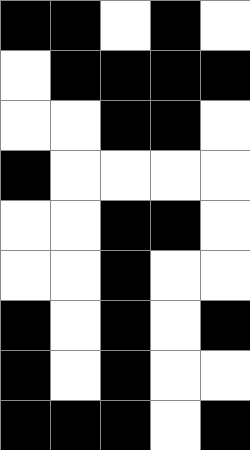[["black", "black", "white", "black", "white"], ["white", "black", "black", "black", "black"], ["white", "white", "black", "black", "white"], ["black", "white", "white", "white", "white"], ["white", "white", "black", "black", "white"], ["white", "white", "black", "white", "white"], ["black", "white", "black", "white", "black"], ["black", "white", "black", "white", "white"], ["black", "black", "black", "white", "black"]]